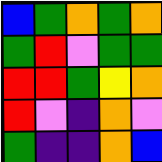[["blue", "green", "orange", "green", "orange"], ["green", "red", "violet", "green", "green"], ["red", "red", "green", "yellow", "orange"], ["red", "violet", "indigo", "orange", "violet"], ["green", "indigo", "indigo", "orange", "blue"]]